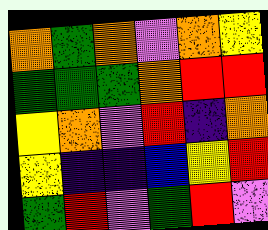[["orange", "green", "orange", "violet", "orange", "yellow"], ["green", "green", "green", "orange", "red", "red"], ["yellow", "orange", "violet", "red", "indigo", "orange"], ["yellow", "indigo", "indigo", "blue", "yellow", "red"], ["green", "red", "violet", "green", "red", "violet"]]